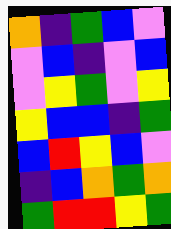[["orange", "indigo", "green", "blue", "violet"], ["violet", "blue", "indigo", "violet", "blue"], ["violet", "yellow", "green", "violet", "yellow"], ["yellow", "blue", "blue", "indigo", "green"], ["blue", "red", "yellow", "blue", "violet"], ["indigo", "blue", "orange", "green", "orange"], ["green", "red", "red", "yellow", "green"]]